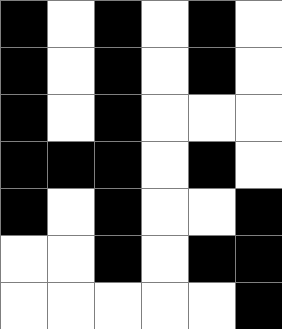[["black", "white", "black", "white", "black", "white"], ["black", "white", "black", "white", "black", "white"], ["black", "white", "black", "white", "white", "white"], ["black", "black", "black", "white", "black", "white"], ["black", "white", "black", "white", "white", "black"], ["white", "white", "black", "white", "black", "black"], ["white", "white", "white", "white", "white", "black"]]